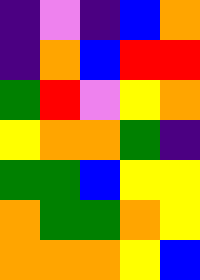[["indigo", "violet", "indigo", "blue", "orange"], ["indigo", "orange", "blue", "red", "red"], ["green", "red", "violet", "yellow", "orange"], ["yellow", "orange", "orange", "green", "indigo"], ["green", "green", "blue", "yellow", "yellow"], ["orange", "green", "green", "orange", "yellow"], ["orange", "orange", "orange", "yellow", "blue"]]